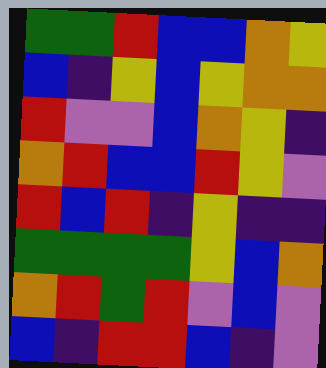[["green", "green", "red", "blue", "blue", "orange", "yellow"], ["blue", "indigo", "yellow", "blue", "yellow", "orange", "orange"], ["red", "violet", "violet", "blue", "orange", "yellow", "indigo"], ["orange", "red", "blue", "blue", "red", "yellow", "violet"], ["red", "blue", "red", "indigo", "yellow", "indigo", "indigo"], ["green", "green", "green", "green", "yellow", "blue", "orange"], ["orange", "red", "green", "red", "violet", "blue", "violet"], ["blue", "indigo", "red", "red", "blue", "indigo", "violet"]]